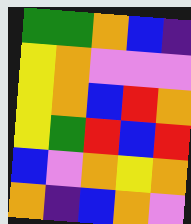[["green", "green", "orange", "blue", "indigo"], ["yellow", "orange", "violet", "violet", "violet"], ["yellow", "orange", "blue", "red", "orange"], ["yellow", "green", "red", "blue", "red"], ["blue", "violet", "orange", "yellow", "orange"], ["orange", "indigo", "blue", "orange", "violet"]]